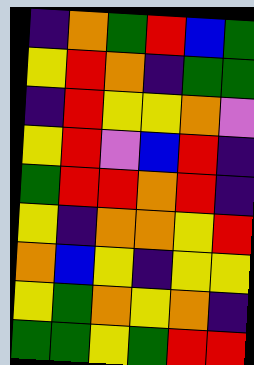[["indigo", "orange", "green", "red", "blue", "green"], ["yellow", "red", "orange", "indigo", "green", "green"], ["indigo", "red", "yellow", "yellow", "orange", "violet"], ["yellow", "red", "violet", "blue", "red", "indigo"], ["green", "red", "red", "orange", "red", "indigo"], ["yellow", "indigo", "orange", "orange", "yellow", "red"], ["orange", "blue", "yellow", "indigo", "yellow", "yellow"], ["yellow", "green", "orange", "yellow", "orange", "indigo"], ["green", "green", "yellow", "green", "red", "red"]]